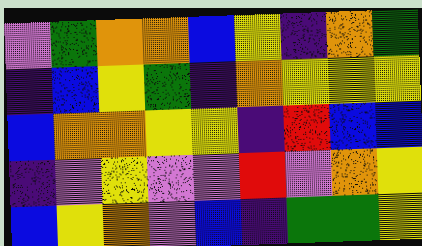[["violet", "green", "orange", "orange", "blue", "yellow", "indigo", "orange", "green"], ["indigo", "blue", "yellow", "green", "indigo", "orange", "yellow", "yellow", "yellow"], ["blue", "orange", "orange", "yellow", "yellow", "indigo", "red", "blue", "blue"], ["indigo", "violet", "yellow", "violet", "violet", "red", "violet", "orange", "yellow"], ["blue", "yellow", "orange", "violet", "blue", "indigo", "green", "green", "yellow"]]